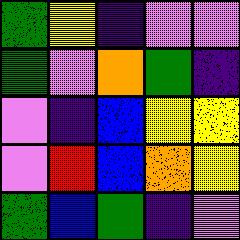[["green", "yellow", "indigo", "violet", "violet"], ["green", "violet", "orange", "green", "indigo"], ["violet", "indigo", "blue", "yellow", "yellow"], ["violet", "red", "blue", "orange", "yellow"], ["green", "blue", "green", "indigo", "violet"]]